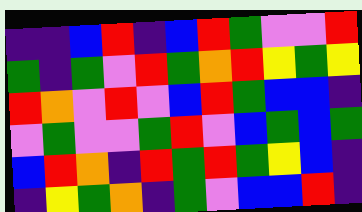[["indigo", "indigo", "blue", "red", "indigo", "blue", "red", "green", "violet", "violet", "red"], ["green", "indigo", "green", "violet", "red", "green", "orange", "red", "yellow", "green", "yellow"], ["red", "orange", "violet", "red", "violet", "blue", "red", "green", "blue", "blue", "indigo"], ["violet", "green", "violet", "violet", "green", "red", "violet", "blue", "green", "blue", "green"], ["blue", "red", "orange", "indigo", "red", "green", "red", "green", "yellow", "blue", "indigo"], ["indigo", "yellow", "green", "orange", "indigo", "green", "violet", "blue", "blue", "red", "indigo"]]